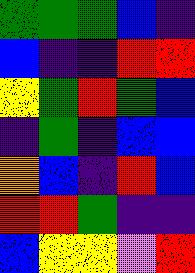[["green", "green", "green", "blue", "indigo"], ["blue", "indigo", "indigo", "red", "red"], ["yellow", "green", "red", "green", "blue"], ["indigo", "green", "indigo", "blue", "blue"], ["orange", "blue", "indigo", "red", "blue"], ["red", "red", "green", "indigo", "indigo"], ["blue", "yellow", "yellow", "violet", "red"]]